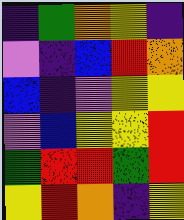[["indigo", "green", "orange", "yellow", "indigo"], ["violet", "indigo", "blue", "red", "orange"], ["blue", "indigo", "violet", "yellow", "yellow"], ["violet", "blue", "yellow", "yellow", "red"], ["green", "red", "red", "green", "red"], ["yellow", "red", "orange", "indigo", "yellow"]]